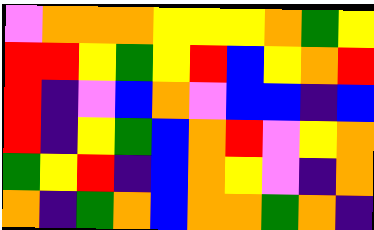[["violet", "orange", "orange", "orange", "yellow", "yellow", "yellow", "orange", "green", "yellow"], ["red", "red", "yellow", "green", "yellow", "red", "blue", "yellow", "orange", "red"], ["red", "indigo", "violet", "blue", "orange", "violet", "blue", "blue", "indigo", "blue"], ["red", "indigo", "yellow", "green", "blue", "orange", "red", "violet", "yellow", "orange"], ["green", "yellow", "red", "indigo", "blue", "orange", "yellow", "violet", "indigo", "orange"], ["orange", "indigo", "green", "orange", "blue", "orange", "orange", "green", "orange", "indigo"]]